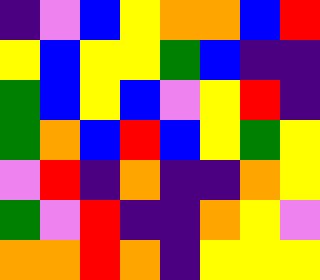[["indigo", "violet", "blue", "yellow", "orange", "orange", "blue", "red"], ["yellow", "blue", "yellow", "yellow", "green", "blue", "indigo", "indigo"], ["green", "blue", "yellow", "blue", "violet", "yellow", "red", "indigo"], ["green", "orange", "blue", "red", "blue", "yellow", "green", "yellow"], ["violet", "red", "indigo", "orange", "indigo", "indigo", "orange", "yellow"], ["green", "violet", "red", "indigo", "indigo", "orange", "yellow", "violet"], ["orange", "orange", "red", "orange", "indigo", "yellow", "yellow", "yellow"]]